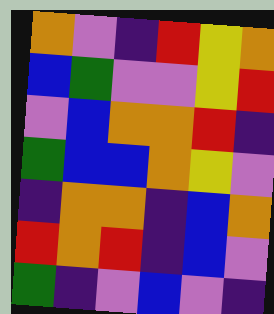[["orange", "violet", "indigo", "red", "yellow", "orange"], ["blue", "green", "violet", "violet", "yellow", "red"], ["violet", "blue", "orange", "orange", "red", "indigo"], ["green", "blue", "blue", "orange", "yellow", "violet"], ["indigo", "orange", "orange", "indigo", "blue", "orange"], ["red", "orange", "red", "indigo", "blue", "violet"], ["green", "indigo", "violet", "blue", "violet", "indigo"]]